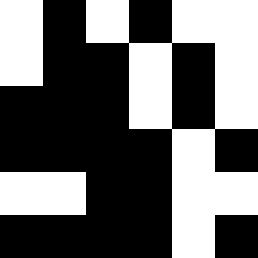[["white", "black", "white", "black", "white", "white"], ["white", "black", "black", "white", "black", "white"], ["black", "black", "black", "white", "black", "white"], ["black", "black", "black", "black", "white", "black"], ["white", "white", "black", "black", "white", "white"], ["black", "black", "black", "black", "white", "black"]]